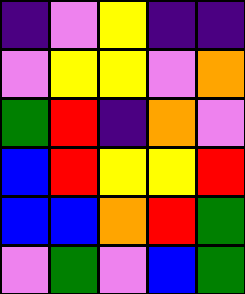[["indigo", "violet", "yellow", "indigo", "indigo"], ["violet", "yellow", "yellow", "violet", "orange"], ["green", "red", "indigo", "orange", "violet"], ["blue", "red", "yellow", "yellow", "red"], ["blue", "blue", "orange", "red", "green"], ["violet", "green", "violet", "blue", "green"]]